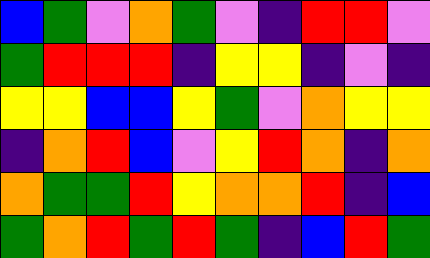[["blue", "green", "violet", "orange", "green", "violet", "indigo", "red", "red", "violet"], ["green", "red", "red", "red", "indigo", "yellow", "yellow", "indigo", "violet", "indigo"], ["yellow", "yellow", "blue", "blue", "yellow", "green", "violet", "orange", "yellow", "yellow"], ["indigo", "orange", "red", "blue", "violet", "yellow", "red", "orange", "indigo", "orange"], ["orange", "green", "green", "red", "yellow", "orange", "orange", "red", "indigo", "blue"], ["green", "orange", "red", "green", "red", "green", "indigo", "blue", "red", "green"]]